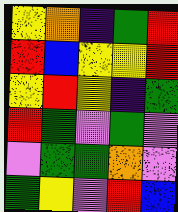[["yellow", "orange", "indigo", "green", "red"], ["red", "blue", "yellow", "yellow", "red"], ["yellow", "red", "yellow", "indigo", "green"], ["red", "green", "violet", "green", "violet"], ["violet", "green", "green", "orange", "violet"], ["green", "yellow", "violet", "red", "blue"]]